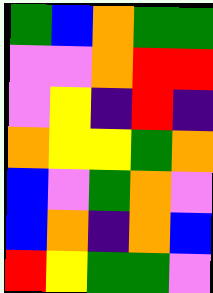[["green", "blue", "orange", "green", "green"], ["violet", "violet", "orange", "red", "red"], ["violet", "yellow", "indigo", "red", "indigo"], ["orange", "yellow", "yellow", "green", "orange"], ["blue", "violet", "green", "orange", "violet"], ["blue", "orange", "indigo", "orange", "blue"], ["red", "yellow", "green", "green", "violet"]]